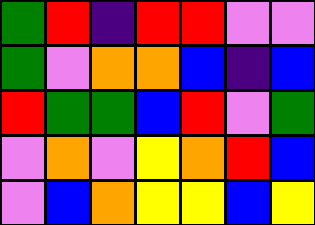[["green", "red", "indigo", "red", "red", "violet", "violet"], ["green", "violet", "orange", "orange", "blue", "indigo", "blue"], ["red", "green", "green", "blue", "red", "violet", "green"], ["violet", "orange", "violet", "yellow", "orange", "red", "blue"], ["violet", "blue", "orange", "yellow", "yellow", "blue", "yellow"]]